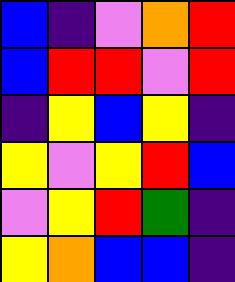[["blue", "indigo", "violet", "orange", "red"], ["blue", "red", "red", "violet", "red"], ["indigo", "yellow", "blue", "yellow", "indigo"], ["yellow", "violet", "yellow", "red", "blue"], ["violet", "yellow", "red", "green", "indigo"], ["yellow", "orange", "blue", "blue", "indigo"]]